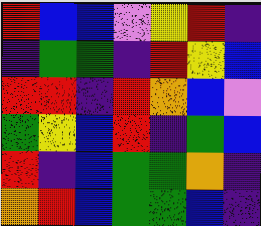[["red", "blue", "blue", "violet", "yellow", "red", "indigo"], ["indigo", "green", "green", "indigo", "red", "yellow", "blue"], ["red", "red", "indigo", "red", "orange", "blue", "violet"], ["green", "yellow", "blue", "red", "indigo", "green", "blue"], ["red", "indigo", "blue", "green", "green", "orange", "indigo"], ["orange", "red", "blue", "green", "green", "blue", "indigo"]]